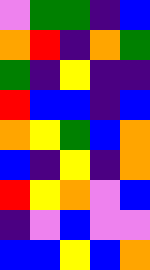[["violet", "green", "green", "indigo", "blue"], ["orange", "red", "indigo", "orange", "green"], ["green", "indigo", "yellow", "indigo", "indigo"], ["red", "blue", "blue", "indigo", "blue"], ["orange", "yellow", "green", "blue", "orange"], ["blue", "indigo", "yellow", "indigo", "orange"], ["red", "yellow", "orange", "violet", "blue"], ["indigo", "violet", "blue", "violet", "violet"], ["blue", "blue", "yellow", "blue", "orange"]]